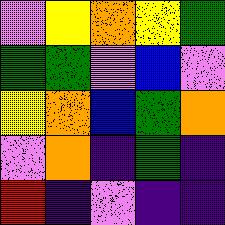[["violet", "yellow", "orange", "yellow", "green"], ["green", "green", "violet", "blue", "violet"], ["yellow", "orange", "blue", "green", "orange"], ["violet", "orange", "indigo", "green", "indigo"], ["red", "indigo", "violet", "indigo", "indigo"]]